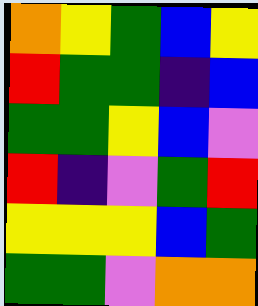[["orange", "yellow", "green", "blue", "yellow"], ["red", "green", "green", "indigo", "blue"], ["green", "green", "yellow", "blue", "violet"], ["red", "indigo", "violet", "green", "red"], ["yellow", "yellow", "yellow", "blue", "green"], ["green", "green", "violet", "orange", "orange"]]